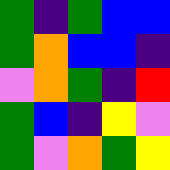[["green", "indigo", "green", "blue", "blue"], ["green", "orange", "blue", "blue", "indigo"], ["violet", "orange", "green", "indigo", "red"], ["green", "blue", "indigo", "yellow", "violet"], ["green", "violet", "orange", "green", "yellow"]]